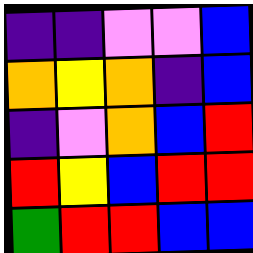[["indigo", "indigo", "violet", "violet", "blue"], ["orange", "yellow", "orange", "indigo", "blue"], ["indigo", "violet", "orange", "blue", "red"], ["red", "yellow", "blue", "red", "red"], ["green", "red", "red", "blue", "blue"]]